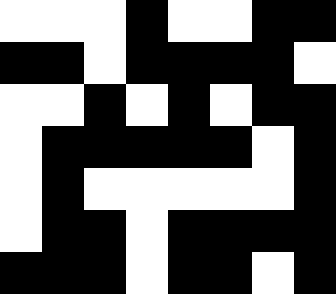[["white", "white", "white", "black", "white", "white", "black", "black"], ["black", "black", "white", "black", "black", "black", "black", "white"], ["white", "white", "black", "white", "black", "white", "black", "black"], ["white", "black", "black", "black", "black", "black", "white", "black"], ["white", "black", "white", "white", "white", "white", "white", "black"], ["white", "black", "black", "white", "black", "black", "black", "black"], ["black", "black", "black", "white", "black", "black", "white", "black"]]